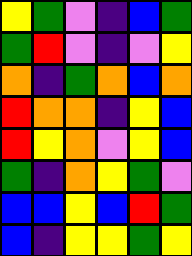[["yellow", "green", "violet", "indigo", "blue", "green"], ["green", "red", "violet", "indigo", "violet", "yellow"], ["orange", "indigo", "green", "orange", "blue", "orange"], ["red", "orange", "orange", "indigo", "yellow", "blue"], ["red", "yellow", "orange", "violet", "yellow", "blue"], ["green", "indigo", "orange", "yellow", "green", "violet"], ["blue", "blue", "yellow", "blue", "red", "green"], ["blue", "indigo", "yellow", "yellow", "green", "yellow"]]